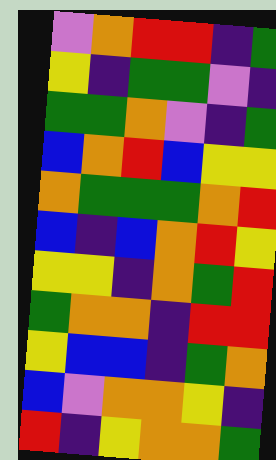[["violet", "orange", "red", "red", "indigo", "green"], ["yellow", "indigo", "green", "green", "violet", "indigo"], ["green", "green", "orange", "violet", "indigo", "green"], ["blue", "orange", "red", "blue", "yellow", "yellow"], ["orange", "green", "green", "green", "orange", "red"], ["blue", "indigo", "blue", "orange", "red", "yellow"], ["yellow", "yellow", "indigo", "orange", "green", "red"], ["green", "orange", "orange", "indigo", "red", "red"], ["yellow", "blue", "blue", "indigo", "green", "orange"], ["blue", "violet", "orange", "orange", "yellow", "indigo"], ["red", "indigo", "yellow", "orange", "orange", "green"]]